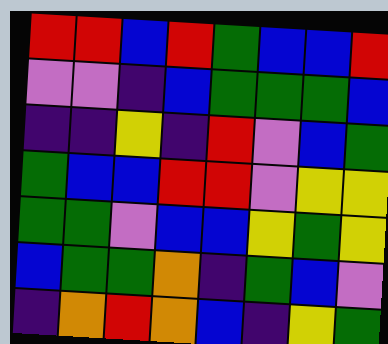[["red", "red", "blue", "red", "green", "blue", "blue", "red"], ["violet", "violet", "indigo", "blue", "green", "green", "green", "blue"], ["indigo", "indigo", "yellow", "indigo", "red", "violet", "blue", "green"], ["green", "blue", "blue", "red", "red", "violet", "yellow", "yellow"], ["green", "green", "violet", "blue", "blue", "yellow", "green", "yellow"], ["blue", "green", "green", "orange", "indigo", "green", "blue", "violet"], ["indigo", "orange", "red", "orange", "blue", "indigo", "yellow", "green"]]